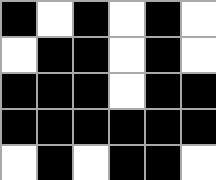[["black", "white", "black", "white", "black", "white"], ["white", "black", "black", "white", "black", "white"], ["black", "black", "black", "white", "black", "black"], ["black", "black", "black", "black", "black", "black"], ["white", "black", "white", "black", "black", "white"]]